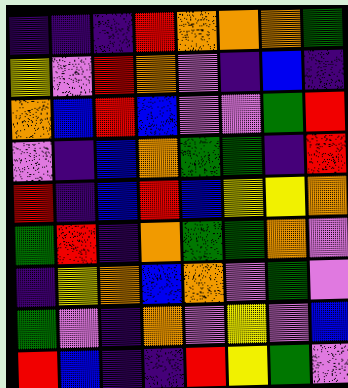[["indigo", "indigo", "indigo", "red", "orange", "orange", "orange", "green"], ["yellow", "violet", "red", "orange", "violet", "indigo", "blue", "indigo"], ["orange", "blue", "red", "blue", "violet", "violet", "green", "red"], ["violet", "indigo", "blue", "orange", "green", "green", "indigo", "red"], ["red", "indigo", "blue", "red", "blue", "yellow", "yellow", "orange"], ["green", "red", "indigo", "orange", "green", "green", "orange", "violet"], ["indigo", "yellow", "orange", "blue", "orange", "violet", "green", "violet"], ["green", "violet", "indigo", "orange", "violet", "yellow", "violet", "blue"], ["red", "blue", "indigo", "indigo", "red", "yellow", "green", "violet"]]